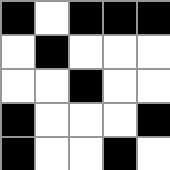[["black", "white", "black", "black", "black"], ["white", "black", "white", "white", "white"], ["white", "white", "black", "white", "white"], ["black", "white", "white", "white", "black"], ["black", "white", "white", "black", "white"]]